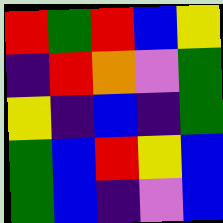[["red", "green", "red", "blue", "yellow"], ["indigo", "red", "orange", "violet", "green"], ["yellow", "indigo", "blue", "indigo", "green"], ["green", "blue", "red", "yellow", "blue"], ["green", "blue", "indigo", "violet", "blue"]]